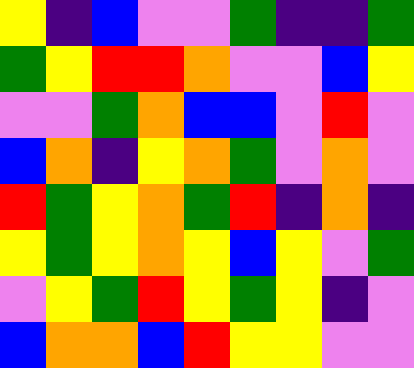[["yellow", "indigo", "blue", "violet", "violet", "green", "indigo", "indigo", "green"], ["green", "yellow", "red", "red", "orange", "violet", "violet", "blue", "yellow"], ["violet", "violet", "green", "orange", "blue", "blue", "violet", "red", "violet"], ["blue", "orange", "indigo", "yellow", "orange", "green", "violet", "orange", "violet"], ["red", "green", "yellow", "orange", "green", "red", "indigo", "orange", "indigo"], ["yellow", "green", "yellow", "orange", "yellow", "blue", "yellow", "violet", "green"], ["violet", "yellow", "green", "red", "yellow", "green", "yellow", "indigo", "violet"], ["blue", "orange", "orange", "blue", "red", "yellow", "yellow", "violet", "violet"]]